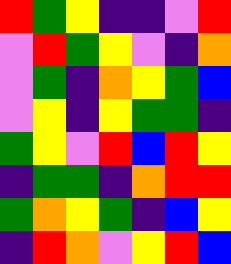[["red", "green", "yellow", "indigo", "indigo", "violet", "red"], ["violet", "red", "green", "yellow", "violet", "indigo", "orange"], ["violet", "green", "indigo", "orange", "yellow", "green", "blue"], ["violet", "yellow", "indigo", "yellow", "green", "green", "indigo"], ["green", "yellow", "violet", "red", "blue", "red", "yellow"], ["indigo", "green", "green", "indigo", "orange", "red", "red"], ["green", "orange", "yellow", "green", "indigo", "blue", "yellow"], ["indigo", "red", "orange", "violet", "yellow", "red", "blue"]]